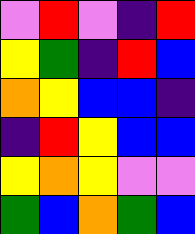[["violet", "red", "violet", "indigo", "red"], ["yellow", "green", "indigo", "red", "blue"], ["orange", "yellow", "blue", "blue", "indigo"], ["indigo", "red", "yellow", "blue", "blue"], ["yellow", "orange", "yellow", "violet", "violet"], ["green", "blue", "orange", "green", "blue"]]